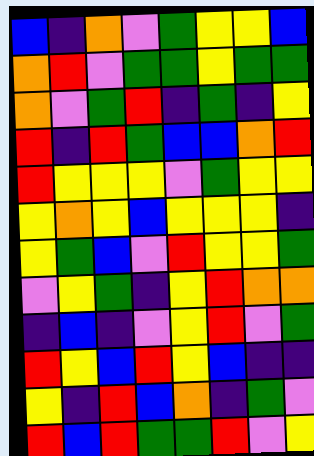[["blue", "indigo", "orange", "violet", "green", "yellow", "yellow", "blue"], ["orange", "red", "violet", "green", "green", "yellow", "green", "green"], ["orange", "violet", "green", "red", "indigo", "green", "indigo", "yellow"], ["red", "indigo", "red", "green", "blue", "blue", "orange", "red"], ["red", "yellow", "yellow", "yellow", "violet", "green", "yellow", "yellow"], ["yellow", "orange", "yellow", "blue", "yellow", "yellow", "yellow", "indigo"], ["yellow", "green", "blue", "violet", "red", "yellow", "yellow", "green"], ["violet", "yellow", "green", "indigo", "yellow", "red", "orange", "orange"], ["indigo", "blue", "indigo", "violet", "yellow", "red", "violet", "green"], ["red", "yellow", "blue", "red", "yellow", "blue", "indigo", "indigo"], ["yellow", "indigo", "red", "blue", "orange", "indigo", "green", "violet"], ["red", "blue", "red", "green", "green", "red", "violet", "yellow"]]